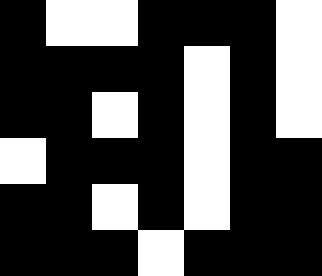[["black", "white", "white", "black", "black", "black", "white"], ["black", "black", "black", "black", "white", "black", "white"], ["black", "black", "white", "black", "white", "black", "white"], ["white", "black", "black", "black", "white", "black", "black"], ["black", "black", "white", "black", "white", "black", "black"], ["black", "black", "black", "white", "black", "black", "black"]]